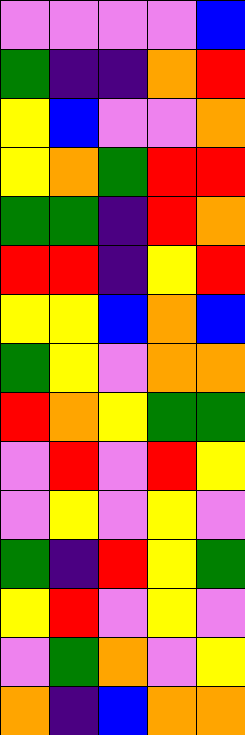[["violet", "violet", "violet", "violet", "blue"], ["green", "indigo", "indigo", "orange", "red"], ["yellow", "blue", "violet", "violet", "orange"], ["yellow", "orange", "green", "red", "red"], ["green", "green", "indigo", "red", "orange"], ["red", "red", "indigo", "yellow", "red"], ["yellow", "yellow", "blue", "orange", "blue"], ["green", "yellow", "violet", "orange", "orange"], ["red", "orange", "yellow", "green", "green"], ["violet", "red", "violet", "red", "yellow"], ["violet", "yellow", "violet", "yellow", "violet"], ["green", "indigo", "red", "yellow", "green"], ["yellow", "red", "violet", "yellow", "violet"], ["violet", "green", "orange", "violet", "yellow"], ["orange", "indigo", "blue", "orange", "orange"]]